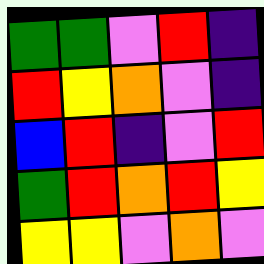[["green", "green", "violet", "red", "indigo"], ["red", "yellow", "orange", "violet", "indigo"], ["blue", "red", "indigo", "violet", "red"], ["green", "red", "orange", "red", "yellow"], ["yellow", "yellow", "violet", "orange", "violet"]]